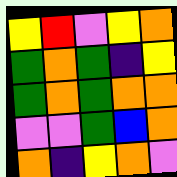[["yellow", "red", "violet", "yellow", "orange"], ["green", "orange", "green", "indigo", "yellow"], ["green", "orange", "green", "orange", "orange"], ["violet", "violet", "green", "blue", "orange"], ["orange", "indigo", "yellow", "orange", "violet"]]